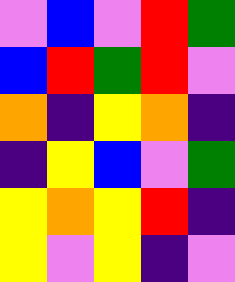[["violet", "blue", "violet", "red", "green"], ["blue", "red", "green", "red", "violet"], ["orange", "indigo", "yellow", "orange", "indigo"], ["indigo", "yellow", "blue", "violet", "green"], ["yellow", "orange", "yellow", "red", "indigo"], ["yellow", "violet", "yellow", "indigo", "violet"]]